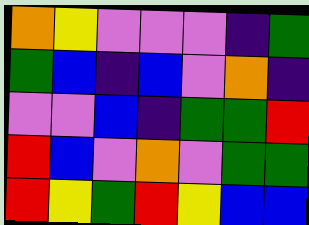[["orange", "yellow", "violet", "violet", "violet", "indigo", "green"], ["green", "blue", "indigo", "blue", "violet", "orange", "indigo"], ["violet", "violet", "blue", "indigo", "green", "green", "red"], ["red", "blue", "violet", "orange", "violet", "green", "green"], ["red", "yellow", "green", "red", "yellow", "blue", "blue"]]